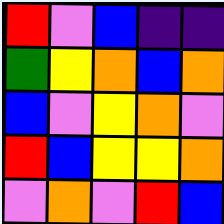[["red", "violet", "blue", "indigo", "indigo"], ["green", "yellow", "orange", "blue", "orange"], ["blue", "violet", "yellow", "orange", "violet"], ["red", "blue", "yellow", "yellow", "orange"], ["violet", "orange", "violet", "red", "blue"]]